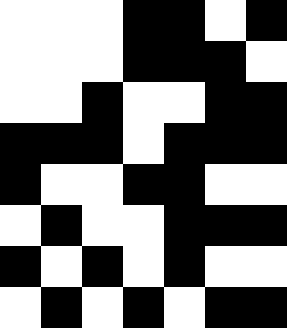[["white", "white", "white", "black", "black", "white", "black"], ["white", "white", "white", "black", "black", "black", "white"], ["white", "white", "black", "white", "white", "black", "black"], ["black", "black", "black", "white", "black", "black", "black"], ["black", "white", "white", "black", "black", "white", "white"], ["white", "black", "white", "white", "black", "black", "black"], ["black", "white", "black", "white", "black", "white", "white"], ["white", "black", "white", "black", "white", "black", "black"]]